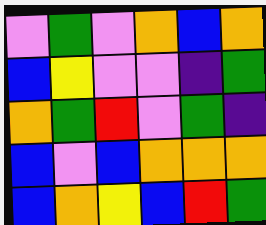[["violet", "green", "violet", "orange", "blue", "orange"], ["blue", "yellow", "violet", "violet", "indigo", "green"], ["orange", "green", "red", "violet", "green", "indigo"], ["blue", "violet", "blue", "orange", "orange", "orange"], ["blue", "orange", "yellow", "blue", "red", "green"]]